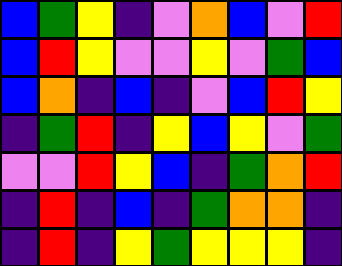[["blue", "green", "yellow", "indigo", "violet", "orange", "blue", "violet", "red"], ["blue", "red", "yellow", "violet", "violet", "yellow", "violet", "green", "blue"], ["blue", "orange", "indigo", "blue", "indigo", "violet", "blue", "red", "yellow"], ["indigo", "green", "red", "indigo", "yellow", "blue", "yellow", "violet", "green"], ["violet", "violet", "red", "yellow", "blue", "indigo", "green", "orange", "red"], ["indigo", "red", "indigo", "blue", "indigo", "green", "orange", "orange", "indigo"], ["indigo", "red", "indigo", "yellow", "green", "yellow", "yellow", "yellow", "indigo"]]